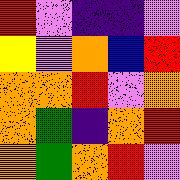[["red", "violet", "indigo", "indigo", "violet"], ["yellow", "violet", "orange", "blue", "red"], ["orange", "orange", "red", "violet", "orange"], ["orange", "green", "indigo", "orange", "red"], ["orange", "green", "orange", "red", "violet"]]